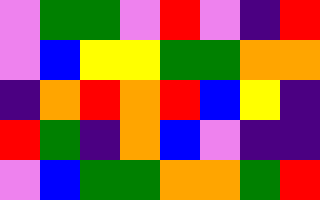[["violet", "green", "green", "violet", "red", "violet", "indigo", "red"], ["violet", "blue", "yellow", "yellow", "green", "green", "orange", "orange"], ["indigo", "orange", "red", "orange", "red", "blue", "yellow", "indigo"], ["red", "green", "indigo", "orange", "blue", "violet", "indigo", "indigo"], ["violet", "blue", "green", "green", "orange", "orange", "green", "red"]]